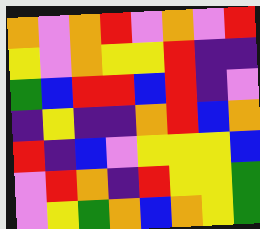[["orange", "violet", "orange", "red", "violet", "orange", "violet", "red"], ["yellow", "violet", "orange", "yellow", "yellow", "red", "indigo", "indigo"], ["green", "blue", "red", "red", "blue", "red", "indigo", "violet"], ["indigo", "yellow", "indigo", "indigo", "orange", "red", "blue", "orange"], ["red", "indigo", "blue", "violet", "yellow", "yellow", "yellow", "blue"], ["violet", "red", "orange", "indigo", "red", "yellow", "yellow", "green"], ["violet", "yellow", "green", "orange", "blue", "orange", "yellow", "green"]]